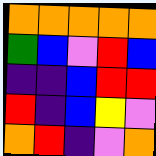[["orange", "orange", "orange", "orange", "orange"], ["green", "blue", "violet", "red", "blue"], ["indigo", "indigo", "blue", "red", "red"], ["red", "indigo", "blue", "yellow", "violet"], ["orange", "red", "indigo", "violet", "orange"]]